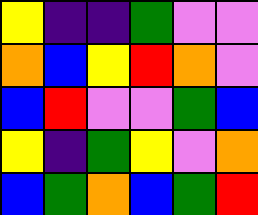[["yellow", "indigo", "indigo", "green", "violet", "violet"], ["orange", "blue", "yellow", "red", "orange", "violet"], ["blue", "red", "violet", "violet", "green", "blue"], ["yellow", "indigo", "green", "yellow", "violet", "orange"], ["blue", "green", "orange", "blue", "green", "red"]]